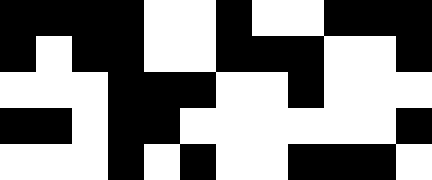[["black", "black", "black", "black", "white", "white", "black", "white", "white", "black", "black", "black"], ["black", "white", "black", "black", "white", "white", "black", "black", "black", "white", "white", "black"], ["white", "white", "white", "black", "black", "black", "white", "white", "black", "white", "white", "white"], ["black", "black", "white", "black", "black", "white", "white", "white", "white", "white", "white", "black"], ["white", "white", "white", "black", "white", "black", "white", "white", "black", "black", "black", "white"]]